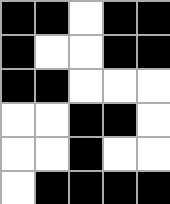[["black", "black", "white", "black", "black"], ["black", "white", "white", "black", "black"], ["black", "black", "white", "white", "white"], ["white", "white", "black", "black", "white"], ["white", "white", "black", "white", "white"], ["white", "black", "black", "black", "black"]]